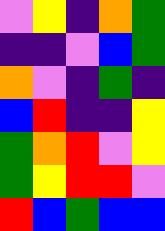[["violet", "yellow", "indigo", "orange", "green"], ["indigo", "indigo", "violet", "blue", "green"], ["orange", "violet", "indigo", "green", "indigo"], ["blue", "red", "indigo", "indigo", "yellow"], ["green", "orange", "red", "violet", "yellow"], ["green", "yellow", "red", "red", "violet"], ["red", "blue", "green", "blue", "blue"]]